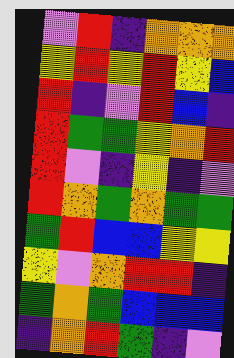[["violet", "red", "indigo", "orange", "orange", "orange"], ["yellow", "red", "yellow", "red", "yellow", "blue"], ["red", "indigo", "violet", "red", "blue", "indigo"], ["red", "green", "green", "yellow", "orange", "red"], ["red", "violet", "indigo", "yellow", "indigo", "violet"], ["red", "orange", "green", "orange", "green", "green"], ["green", "red", "blue", "blue", "yellow", "yellow"], ["yellow", "violet", "orange", "red", "red", "indigo"], ["green", "orange", "green", "blue", "blue", "blue"], ["indigo", "orange", "red", "green", "indigo", "violet"]]